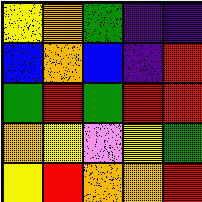[["yellow", "orange", "green", "indigo", "indigo"], ["blue", "orange", "blue", "indigo", "red"], ["green", "red", "green", "red", "red"], ["orange", "yellow", "violet", "yellow", "green"], ["yellow", "red", "orange", "orange", "red"]]